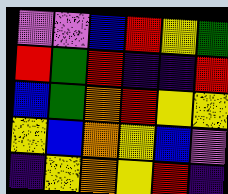[["violet", "violet", "blue", "red", "yellow", "green"], ["red", "green", "red", "indigo", "indigo", "red"], ["blue", "green", "orange", "red", "yellow", "yellow"], ["yellow", "blue", "orange", "yellow", "blue", "violet"], ["indigo", "yellow", "orange", "yellow", "red", "indigo"]]